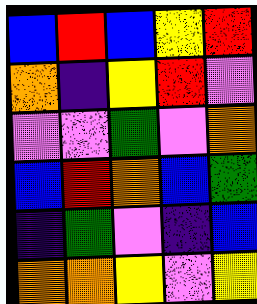[["blue", "red", "blue", "yellow", "red"], ["orange", "indigo", "yellow", "red", "violet"], ["violet", "violet", "green", "violet", "orange"], ["blue", "red", "orange", "blue", "green"], ["indigo", "green", "violet", "indigo", "blue"], ["orange", "orange", "yellow", "violet", "yellow"]]